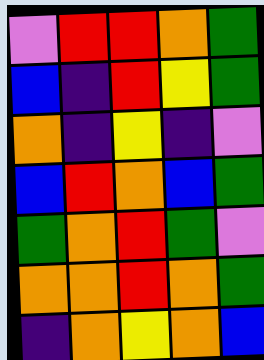[["violet", "red", "red", "orange", "green"], ["blue", "indigo", "red", "yellow", "green"], ["orange", "indigo", "yellow", "indigo", "violet"], ["blue", "red", "orange", "blue", "green"], ["green", "orange", "red", "green", "violet"], ["orange", "orange", "red", "orange", "green"], ["indigo", "orange", "yellow", "orange", "blue"]]